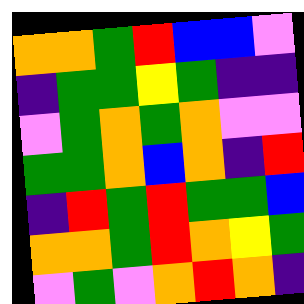[["orange", "orange", "green", "red", "blue", "blue", "violet"], ["indigo", "green", "green", "yellow", "green", "indigo", "indigo"], ["violet", "green", "orange", "green", "orange", "violet", "violet"], ["green", "green", "orange", "blue", "orange", "indigo", "red"], ["indigo", "red", "green", "red", "green", "green", "blue"], ["orange", "orange", "green", "red", "orange", "yellow", "green"], ["violet", "green", "violet", "orange", "red", "orange", "indigo"]]